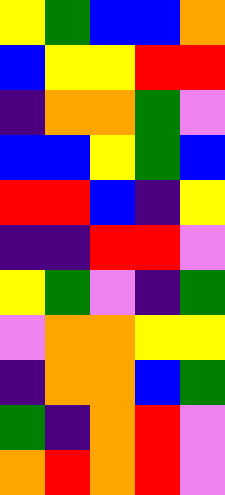[["yellow", "green", "blue", "blue", "orange"], ["blue", "yellow", "yellow", "red", "red"], ["indigo", "orange", "orange", "green", "violet"], ["blue", "blue", "yellow", "green", "blue"], ["red", "red", "blue", "indigo", "yellow"], ["indigo", "indigo", "red", "red", "violet"], ["yellow", "green", "violet", "indigo", "green"], ["violet", "orange", "orange", "yellow", "yellow"], ["indigo", "orange", "orange", "blue", "green"], ["green", "indigo", "orange", "red", "violet"], ["orange", "red", "orange", "red", "violet"]]